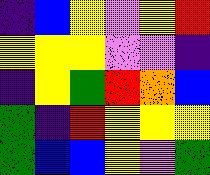[["indigo", "blue", "yellow", "violet", "yellow", "red"], ["yellow", "yellow", "yellow", "violet", "violet", "indigo"], ["indigo", "yellow", "green", "red", "orange", "blue"], ["green", "indigo", "red", "yellow", "yellow", "yellow"], ["green", "blue", "blue", "yellow", "violet", "green"]]